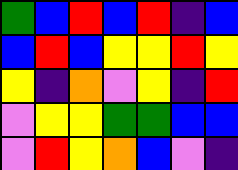[["green", "blue", "red", "blue", "red", "indigo", "blue"], ["blue", "red", "blue", "yellow", "yellow", "red", "yellow"], ["yellow", "indigo", "orange", "violet", "yellow", "indigo", "red"], ["violet", "yellow", "yellow", "green", "green", "blue", "blue"], ["violet", "red", "yellow", "orange", "blue", "violet", "indigo"]]